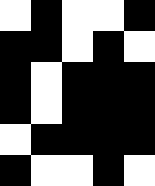[["white", "black", "white", "white", "black"], ["black", "black", "white", "black", "white"], ["black", "white", "black", "black", "black"], ["black", "white", "black", "black", "black"], ["white", "black", "black", "black", "black"], ["black", "white", "white", "black", "white"]]